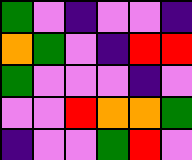[["green", "violet", "indigo", "violet", "violet", "indigo"], ["orange", "green", "violet", "indigo", "red", "red"], ["green", "violet", "violet", "violet", "indigo", "violet"], ["violet", "violet", "red", "orange", "orange", "green"], ["indigo", "violet", "violet", "green", "red", "violet"]]